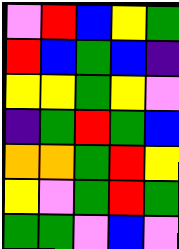[["violet", "red", "blue", "yellow", "green"], ["red", "blue", "green", "blue", "indigo"], ["yellow", "yellow", "green", "yellow", "violet"], ["indigo", "green", "red", "green", "blue"], ["orange", "orange", "green", "red", "yellow"], ["yellow", "violet", "green", "red", "green"], ["green", "green", "violet", "blue", "violet"]]